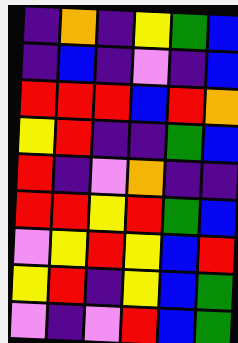[["indigo", "orange", "indigo", "yellow", "green", "blue"], ["indigo", "blue", "indigo", "violet", "indigo", "blue"], ["red", "red", "red", "blue", "red", "orange"], ["yellow", "red", "indigo", "indigo", "green", "blue"], ["red", "indigo", "violet", "orange", "indigo", "indigo"], ["red", "red", "yellow", "red", "green", "blue"], ["violet", "yellow", "red", "yellow", "blue", "red"], ["yellow", "red", "indigo", "yellow", "blue", "green"], ["violet", "indigo", "violet", "red", "blue", "green"]]